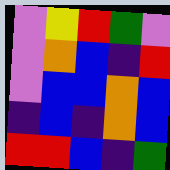[["violet", "yellow", "red", "green", "violet"], ["violet", "orange", "blue", "indigo", "red"], ["violet", "blue", "blue", "orange", "blue"], ["indigo", "blue", "indigo", "orange", "blue"], ["red", "red", "blue", "indigo", "green"]]